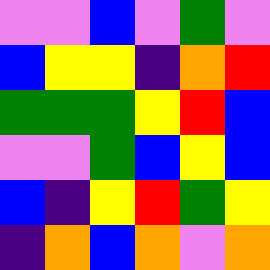[["violet", "violet", "blue", "violet", "green", "violet"], ["blue", "yellow", "yellow", "indigo", "orange", "red"], ["green", "green", "green", "yellow", "red", "blue"], ["violet", "violet", "green", "blue", "yellow", "blue"], ["blue", "indigo", "yellow", "red", "green", "yellow"], ["indigo", "orange", "blue", "orange", "violet", "orange"]]